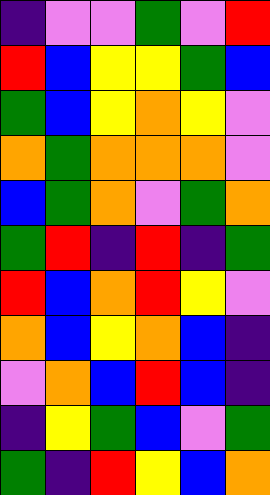[["indigo", "violet", "violet", "green", "violet", "red"], ["red", "blue", "yellow", "yellow", "green", "blue"], ["green", "blue", "yellow", "orange", "yellow", "violet"], ["orange", "green", "orange", "orange", "orange", "violet"], ["blue", "green", "orange", "violet", "green", "orange"], ["green", "red", "indigo", "red", "indigo", "green"], ["red", "blue", "orange", "red", "yellow", "violet"], ["orange", "blue", "yellow", "orange", "blue", "indigo"], ["violet", "orange", "blue", "red", "blue", "indigo"], ["indigo", "yellow", "green", "blue", "violet", "green"], ["green", "indigo", "red", "yellow", "blue", "orange"]]